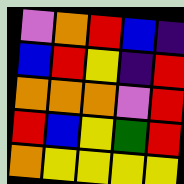[["violet", "orange", "red", "blue", "indigo"], ["blue", "red", "yellow", "indigo", "red"], ["orange", "orange", "orange", "violet", "red"], ["red", "blue", "yellow", "green", "red"], ["orange", "yellow", "yellow", "yellow", "yellow"]]